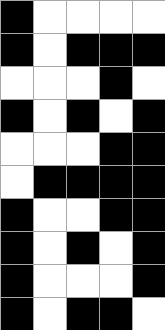[["black", "white", "white", "white", "white"], ["black", "white", "black", "black", "black"], ["white", "white", "white", "black", "white"], ["black", "white", "black", "white", "black"], ["white", "white", "white", "black", "black"], ["white", "black", "black", "black", "black"], ["black", "white", "white", "black", "black"], ["black", "white", "black", "white", "black"], ["black", "white", "white", "white", "black"], ["black", "white", "black", "black", "white"]]